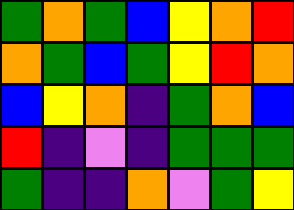[["green", "orange", "green", "blue", "yellow", "orange", "red"], ["orange", "green", "blue", "green", "yellow", "red", "orange"], ["blue", "yellow", "orange", "indigo", "green", "orange", "blue"], ["red", "indigo", "violet", "indigo", "green", "green", "green"], ["green", "indigo", "indigo", "orange", "violet", "green", "yellow"]]